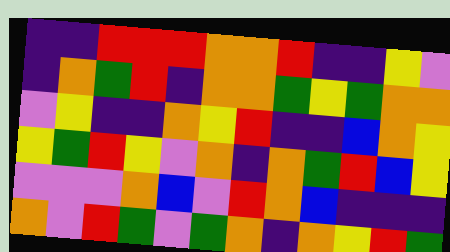[["indigo", "indigo", "red", "red", "red", "orange", "orange", "red", "indigo", "indigo", "yellow", "violet"], ["indigo", "orange", "green", "red", "indigo", "orange", "orange", "green", "yellow", "green", "orange", "orange"], ["violet", "yellow", "indigo", "indigo", "orange", "yellow", "red", "indigo", "indigo", "blue", "orange", "yellow"], ["yellow", "green", "red", "yellow", "violet", "orange", "indigo", "orange", "green", "red", "blue", "yellow"], ["violet", "violet", "violet", "orange", "blue", "violet", "red", "orange", "blue", "indigo", "indigo", "indigo"], ["orange", "violet", "red", "green", "violet", "green", "orange", "indigo", "orange", "yellow", "red", "green"]]